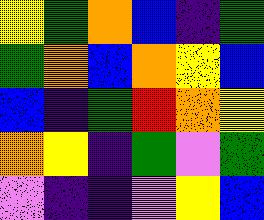[["yellow", "green", "orange", "blue", "indigo", "green"], ["green", "orange", "blue", "orange", "yellow", "blue"], ["blue", "indigo", "green", "red", "orange", "yellow"], ["orange", "yellow", "indigo", "green", "violet", "green"], ["violet", "indigo", "indigo", "violet", "yellow", "blue"]]